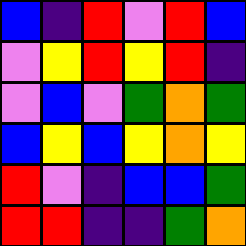[["blue", "indigo", "red", "violet", "red", "blue"], ["violet", "yellow", "red", "yellow", "red", "indigo"], ["violet", "blue", "violet", "green", "orange", "green"], ["blue", "yellow", "blue", "yellow", "orange", "yellow"], ["red", "violet", "indigo", "blue", "blue", "green"], ["red", "red", "indigo", "indigo", "green", "orange"]]